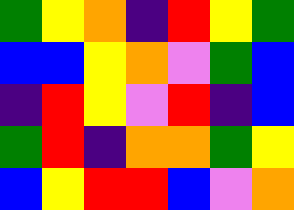[["green", "yellow", "orange", "indigo", "red", "yellow", "green"], ["blue", "blue", "yellow", "orange", "violet", "green", "blue"], ["indigo", "red", "yellow", "violet", "red", "indigo", "blue"], ["green", "red", "indigo", "orange", "orange", "green", "yellow"], ["blue", "yellow", "red", "red", "blue", "violet", "orange"]]